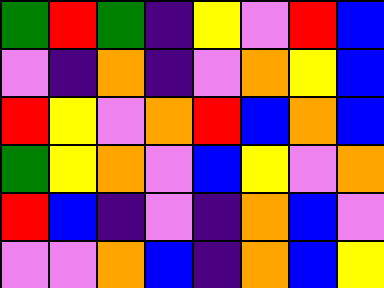[["green", "red", "green", "indigo", "yellow", "violet", "red", "blue"], ["violet", "indigo", "orange", "indigo", "violet", "orange", "yellow", "blue"], ["red", "yellow", "violet", "orange", "red", "blue", "orange", "blue"], ["green", "yellow", "orange", "violet", "blue", "yellow", "violet", "orange"], ["red", "blue", "indigo", "violet", "indigo", "orange", "blue", "violet"], ["violet", "violet", "orange", "blue", "indigo", "orange", "blue", "yellow"]]